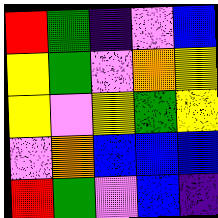[["red", "green", "indigo", "violet", "blue"], ["yellow", "green", "violet", "orange", "yellow"], ["yellow", "violet", "yellow", "green", "yellow"], ["violet", "orange", "blue", "blue", "blue"], ["red", "green", "violet", "blue", "indigo"]]